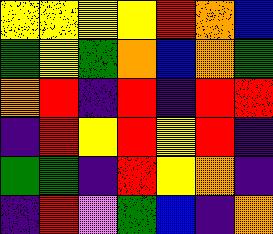[["yellow", "yellow", "yellow", "yellow", "red", "orange", "blue"], ["green", "yellow", "green", "orange", "blue", "orange", "green"], ["orange", "red", "indigo", "red", "indigo", "red", "red"], ["indigo", "red", "yellow", "red", "yellow", "red", "indigo"], ["green", "green", "indigo", "red", "yellow", "orange", "indigo"], ["indigo", "red", "violet", "green", "blue", "indigo", "orange"]]